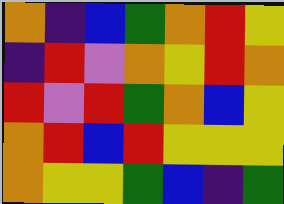[["orange", "indigo", "blue", "green", "orange", "red", "yellow"], ["indigo", "red", "violet", "orange", "yellow", "red", "orange"], ["red", "violet", "red", "green", "orange", "blue", "yellow"], ["orange", "red", "blue", "red", "yellow", "yellow", "yellow"], ["orange", "yellow", "yellow", "green", "blue", "indigo", "green"]]